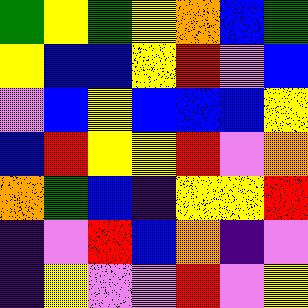[["green", "yellow", "green", "yellow", "orange", "blue", "green"], ["yellow", "blue", "blue", "yellow", "red", "violet", "blue"], ["violet", "blue", "yellow", "blue", "blue", "blue", "yellow"], ["blue", "red", "yellow", "yellow", "red", "violet", "orange"], ["orange", "green", "blue", "indigo", "yellow", "yellow", "red"], ["indigo", "violet", "red", "blue", "orange", "indigo", "violet"], ["indigo", "yellow", "violet", "violet", "red", "violet", "yellow"]]